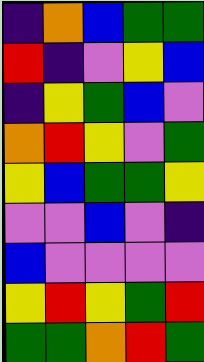[["indigo", "orange", "blue", "green", "green"], ["red", "indigo", "violet", "yellow", "blue"], ["indigo", "yellow", "green", "blue", "violet"], ["orange", "red", "yellow", "violet", "green"], ["yellow", "blue", "green", "green", "yellow"], ["violet", "violet", "blue", "violet", "indigo"], ["blue", "violet", "violet", "violet", "violet"], ["yellow", "red", "yellow", "green", "red"], ["green", "green", "orange", "red", "green"]]